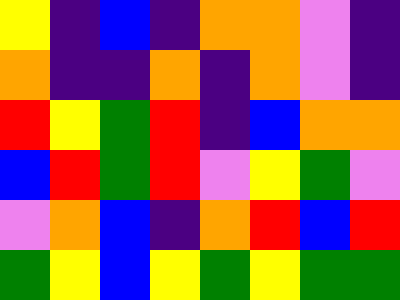[["yellow", "indigo", "blue", "indigo", "orange", "orange", "violet", "indigo"], ["orange", "indigo", "indigo", "orange", "indigo", "orange", "violet", "indigo"], ["red", "yellow", "green", "red", "indigo", "blue", "orange", "orange"], ["blue", "red", "green", "red", "violet", "yellow", "green", "violet"], ["violet", "orange", "blue", "indigo", "orange", "red", "blue", "red"], ["green", "yellow", "blue", "yellow", "green", "yellow", "green", "green"]]